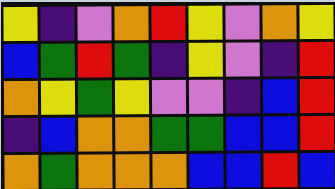[["yellow", "indigo", "violet", "orange", "red", "yellow", "violet", "orange", "yellow"], ["blue", "green", "red", "green", "indigo", "yellow", "violet", "indigo", "red"], ["orange", "yellow", "green", "yellow", "violet", "violet", "indigo", "blue", "red"], ["indigo", "blue", "orange", "orange", "green", "green", "blue", "blue", "red"], ["orange", "green", "orange", "orange", "orange", "blue", "blue", "red", "blue"]]